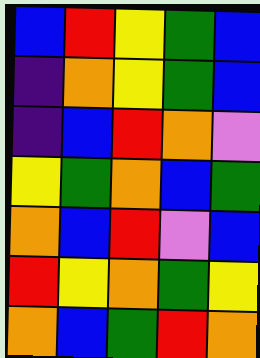[["blue", "red", "yellow", "green", "blue"], ["indigo", "orange", "yellow", "green", "blue"], ["indigo", "blue", "red", "orange", "violet"], ["yellow", "green", "orange", "blue", "green"], ["orange", "blue", "red", "violet", "blue"], ["red", "yellow", "orange", "green", "yellow"], ["orange", "blue", "green", "red", "orange"]]